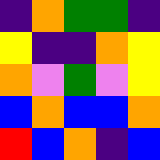[["indigo", "orange", "green", "green", "indigo"], ["yellow", "indigo", "indigo", "orange", "yellow"], ["orange", "violet", "green", "violet", "yellow"], ["blue", "orange", "blue", "blue", "orange"], ["red", "blue", "orange", "indigo", "blue"]]